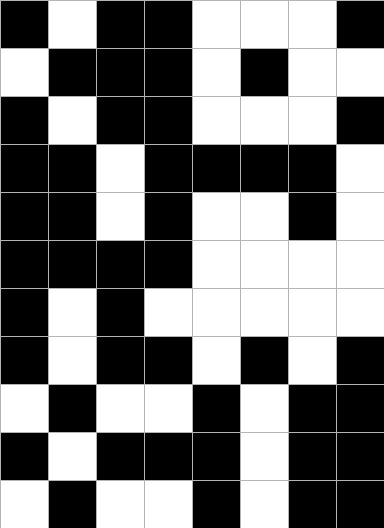[["black", "white", "black", "black", "white", "white", "white", "black"], ["white", "black", "black", "black", "white", "black", "white", "white"], ["black", "white", "black", "black", "white", "white", "white", "black"], ["black", "black", "white", "black", "black", "black", "black", "white"], ["black", "black", "white", "black", "white", "white", "black", "white"], ["black", "black", "black", "black", "white", "white", "white", "white"], ["black", "white", "black", "white", "white", "white", "white", "white"], ["black", "white", "black", "black", "white", "black", "white", "black"], ["white", "black", "white", "white", "black", "white", "black", "black"], ["black", "white", "black", "black", "black", "white", "black", "black"], ["white", "black", "white", "white", "black", "white", "black", "black"]]